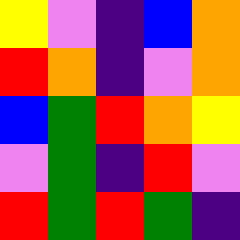[["yellow", "violet", "indigo", "blue", "orange"], ["red", "orange", "indigo", "violet", "orange"], ["blue", "green", "red", "orange", "yellow"], ["violet", "green", "indigo", "red", "violet"], ["red", "green", "red", "green", "indigo"]]